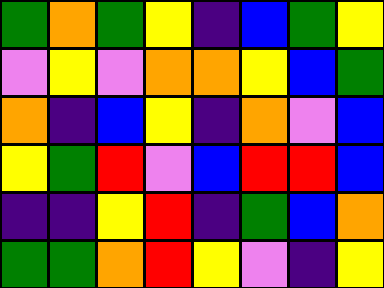[["green", "orange", "green", "yellow", "indigo", "blue", "green", "yellow"], ["violet", "yellow", "violet", "orange", "orange", "yellow", "blue", "green"], ["orange", "indigo", "blue", "yellow", "indigo", "orange", "violet", "blue"], ["yellow", "green", "red", "violet", "blue", "red", "red", "blue"], ["indigo", "indigo", "yellow", "red", "indigo", "green", "blue", "orange"], ["green", "green", "orange", "red", "yellow", "violet", "indigo", "yellow"]]